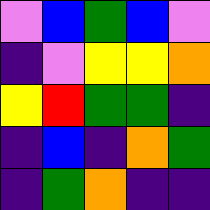[["violet", "blue", "green", "blue", "violet"], ["indigo", "violet", "yellow", "yellow", "orange"], ["yellow", "red", "green", "green", "indigo"], ["indigo", "blue", "indigo", "orange", "green"], ["indigo", "green", "orange", "indigo", "indigo"]]